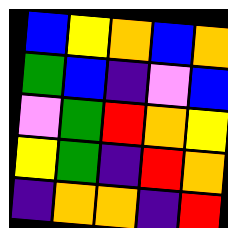[["blue", "yellow", "orange", "blue", "orange"], ["green", "blue", "indigo", "violet", "blue"], ["violet", "green", "red", "orange", "yellow"], ["yellow", "green", "indigo", "red", "orange"], ["indigo", "orange", "orange", "indigo", "red"]]